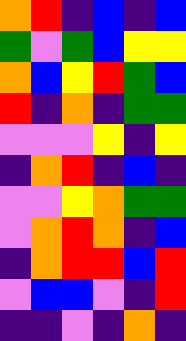[["orange", "red", "indigo", "blue", "indigo", "blue"], ["green", "violet", "green", "blue", "yellow", "yellow"], ["orange", "blue", "yellow", "red", "green", "blue"], ["red", "indigo", "orange", "indigo", "green", "green"], ["violet", "violet", "violet", "yellow", "indigo", "yellow"], ["indigo", "orange", "red", "indigo", "blue", "indigo"], ["violet", "violet", "yellow", "orange", "green", "green"], ["violet", "orange", "red", "orange", "indigo", "blue"], ["indigo", "orange", "red", "red", "blue", "red"], ["violet", "blue", "blue", "violet", "indigo", "red"], ["indigo", "indigo", "violet", "indigo", "orange", "indigo"]]